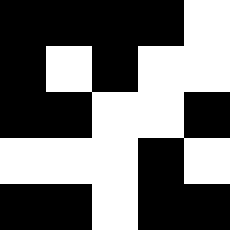[["black", "black", "black", "black", "white"], ["black", "white", "black", "white", "white"], ["black", "black", "white", "white", "black"], ["white", "white", "white", "black", "white"], ["black", "black", "white", "black", "black"]]